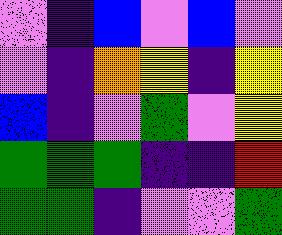[["violet", "indigo", "blue", "violet", "blue", "violet"], ["violet", "indigo", "orange", "yellow", "indigo", "yellow"], ["blue", "indigo", "violet", "green", "violet", "yellow"], ["green", "green", "green", "indigo", "indigo", "red"], ["green", "green", "indigo", "violet", "violet", "green"]]